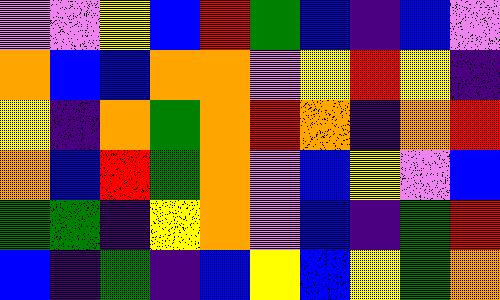[["violet", "violet", "yellow", "blue", "red", "green", "blue", "indigo", "blue", "violet"], ["orange", "blue", "blue", "orange", "orange", "violet", "yellow", "red", "yellow", "indigo"], ["yellow", "indigo", "orange", "green", "orange", "red", "orange", "indigo", "orange", "red"], ["orange", "blue", "red", "green", "orange", "violet", "blue", "yellow", "violet", "blue"], ["green", "green", "indigo", "yellow", "orange", "violet", "blue", "indigo", "green", "red"], ["blue", "indigo", "green", "indigo", "blue", "yellow", "blue", "yellow", "green", "orange"]]